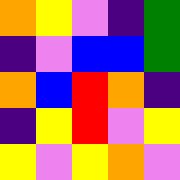[["orange", "yellow", "violet", "indigo", "green"], ["indigo", "violet", "blue", "blue", "green"], ["orange", "blue", "red", "orange", "indigo"], ["indigo", "yellow", "red", "violet", "yellow"], ["yellow", "violet", "yellow", "orange", "violet"]]